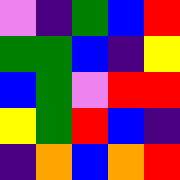[["violet", "indigo", "green", "blue", "red"], ["green", "green", "blue", "indigo", "yellow"], ["blue", "green", "violet", "red", "red"], ["yellow", "green", "red", "blue", "indigo"], ["indigo", "orange", "blue", "orange", "red"]]